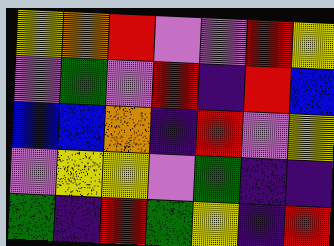[["yellow", "orange", "red", "violet", "violet", "red", "yellow"], ["violet", "green", "violet", "red", "indigo", "red", "blue"], ["blue", "blue", "orange", "indigo", "red", "violet", "yellow"], ["violet", "yellow", "yellow", "violet", "green", "indigo", "indigo"], ["green", "indigo", "red", "green", "yellow", "indigo", "red"]]